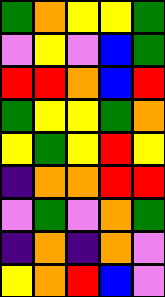[["green", "orange", "yellow", "yellow", "green"], ["violet", "yellow", "violet", "blue", "green"], ["red", "red", "orange", "blue", "red"], ["green", "yellow", "yellow", "green", "orange"], ["yellow", "green", "yellow", "red", "yellow"], ["indigo", "orange", "orange", "red", "red"], ["violet", "green", "violet", "orange", "green"], ["indigo", "orange", "indigo", "orange", "violet"], ["yellow", "orange", "red", "blue", "violet"]]